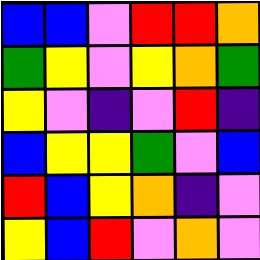[["blue", "blue", "violet", "red", "red", "orange"], ["green", "yellow", "violet", "yellow", "orange", "green"], ["yellow", "violet", "indigo", "violet", "red", "indigo"], ["blue", "yellow", "yellow", "green", "violet", "blue"], ["red", "blue", "yellow", "orange", "indigo", "violet"], ["yellow", "blue", "red", "violet", "orange", "violet"]]